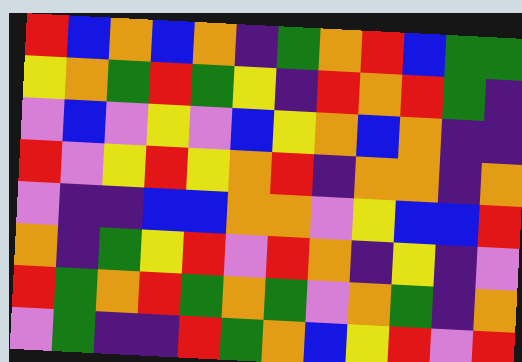[["red", "blue", "orange", "blue", "orange", "indigo", "green", "orange", "red", "blue", "green", "green"], ["yellow", "orange", "green", "red", "green", "yellow", "indigo", "red", "orange", "red", "green", "indigo"], ["violet", "blue", "violet", "yellow", "violet", "blue", "yellow", "orange", "blue", "orange", "indigo", "indigo"], ["red", "violet", "yellow", "red", "yellow", "orange", "red", "indigo", "orange", "orange", "indigo", "orange"], ["violet", "indigo", "indigo", "blue", "blue", "orange", "orange", "violet", "yellow", "blue", "blue", "red"], ["orange", "indigo", "green", "yellow", "red", "violet", "red", "orange", "indigo", "yellow", "indigo", "violet"], ["red", "green", "orange", "red", "green", "orange", "green", "violet", "orange", "green", "indigo", "orange"], ["violet", "green", "indigo", "indigo", "red", "green", "orange", "blue", "yellow", "red", "violet", "red"]]